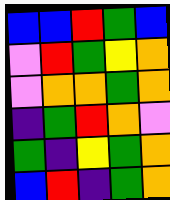[["blue", "blue", "red", "green", "blue"], ["violet", "red", "green", "yellow", "orange"], ["violet", "orange", "orange", "green", "orange"], ["indigo", "green", "red", "orange", "violet"], ["green", "indigo", "yellow", "green", "orange"], ["blue", "red", "indigo", "green", "orange"]]